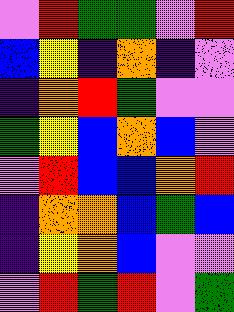[["violet", "red", "green", "green", "violet", "red"], ["blue", "yellow", "indigo", "orange", "indigo", "violet"], ["indigo", "orange", "red", "green", "violet", "violet"], ["green", "yellow", "blue", "orange", "blue", "violet"], ["violet", "red", "blue", "blue", "orange", "red"], ["indigo", "orange", "orange", "blue", "green", "blue"], ["indigo", "yellow", "orange", "blue", "violet", "violet"], ["violet", "red", "green", "red", "violet", "green"]]